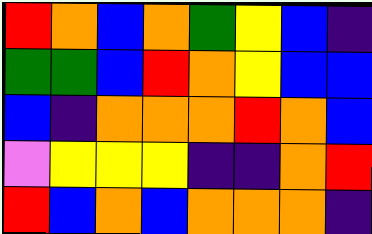[["red", "orange", "blue", "orange", "green", "yellow", "blue", "indigo"], ["green", "green", "blue", "red", "orange", "yellow", "blue", "blue"], ["blue", "indigo", "orange", "orange", "orange", "red", "orange", "blue"], ["violet", "yellow", "yellow", "yellow", "indigo", "indigo", "orange", "red"], ["red", "blue", "orange", "blue", "orange", "orange", "orange", "indigo"]]